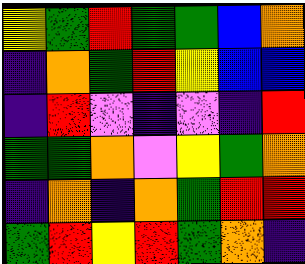[["yellow", "green", "red", "green", "green", "blue", "orange"], ["indigo", "orange", "green", "red", "yellow", "blue", "blue"], ["indigo", "red", "violet", "indigo", "violet", "indigo", "red"], ["green", "green", "orange", "violet", "yellow", "green", "orange"], ["indigo", "orange", "indigo", "orange", "green", "red", "red"], ["green", "red", "yellow", "red", "green", "orange", "indigo"]]